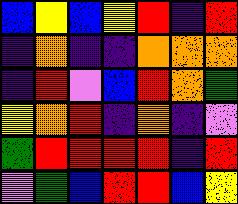[["blue", "yellow", "blue", "yellow", "red", "indigo", "red"], ["indigo", "orange", "indigo", "indigo", "orange", "orange", "orange"], ["indigo", "red", "violet", "blue", "red", "orange", "green"], ["yellow", "orange", "red", "indigo", "orange", "indigo", "violet"], ["green", "red", "red", "red", "red", "indigo", "red"], ["violet", "green", "blue", "red", "red", "blue", "yellow"]]